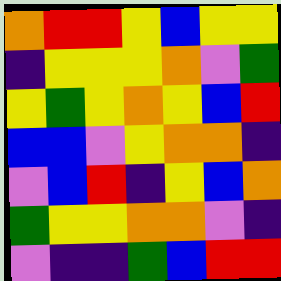[["orange", "red", "red", "yellow", "blue", "yellow", "yellow"], ["indigo", "yellow", "yellow", "yellow", "orange", "violet", "green"], ["yellow", "green", "yellow", "orange", "yellow", "blue", "red"], ["blue", "blue", "violet", "yellow", "orange", "orange", "indigo"], ["violet", "blue", "red", "indigo", "yellow", "blue", "orange"], ["green", "yellow", "yellow", "orange", "orange", "violet", "indigo"], ["violet", "indigo", "indigo", "green", "blue", "red", "red"]]